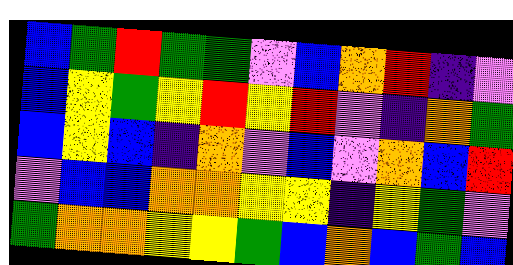[["blue", "green", "red", "green", "green", "violet", "blue", "orange", "red", "indigo", "violet"], ["blue", "yellow", "green", "yellow", "red", "yellow", "red", "violet", "indigo", "orange", "green"], ["blue", "yellow", "blue", "indigo", "orange", "violet", "blue", "violet", "orange", "blue", "red"], ["violet", "blue", "blue", "orange", "orange", "yellow", "yellow", "indigo", "yellow", "green", "violet"], ["green", "orange", "orange", "yellow", "yellow", "green", "blue", "orange", "blue", "green", "blue"]]